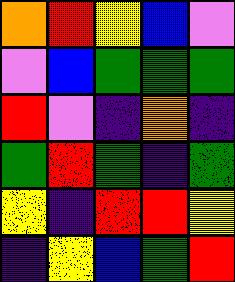[["orange", "red", "yellow", "blue", "violet"], ["violet", "blue", "green", "green", "green"], ["red", "violet", "indigo", "orange", "indigo"], ["green", "red", "green", "indigo", "green"], ["yellow", "indigo", "red", "red", "yellow"], ["indigo", "yellow", "blue", "green", "red"]]